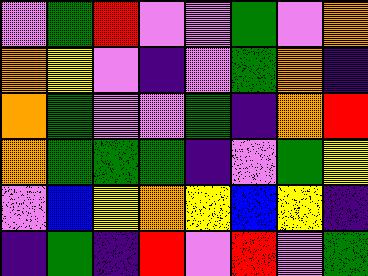[["violet", "green", "red", "violet", "violet", "green", "violet", "orange"], ["orange", "yellow", "violet", "indigo", "violet", "green", "orange", "indigo"], ["orange", "green", "violet", "violet", "green", "indigo", "orange", "red"], ["orange", "green", "green", "green", "indigo", "violet", "green", "yellow"], ["violet", "blue", "yellow", "orange", "yellow", "blue", "yellow", "indigo"], ["indigo", "green", "indigo", "red", "violet", "red", "violet", "green"]]